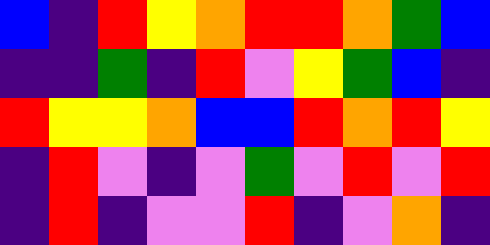[["blue", "indigo", "red", "yellow", "orange", "red", "red", "orange", "green", "blue"], ["indigo", "indigo", "green", "indigo", "red", "violet", "yellow", "green", "blue", "indigo"], ["red", "yellow", "yellow", "orange", "blue", "blue", "red", "orange", "red", "yellow"], ["indigo", "red", "violet", "indigo", "violet", "green", "violet", "red", "violet", "red"], ["indigo", "red", "indigo", "violet", "violet", "red", "indigo", "violet", "orange", "indigo"]]